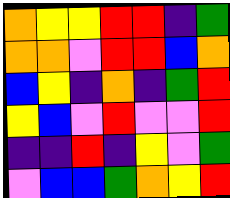[["orange", "yellow", "yellow", "red", "red", "indigo", "green"], ["orange", "orange", "violet", "red", "red", "blue", "orange"], ["blue", "yellow", "indigo", "orange", "indigo", "green", "red"], ["yellow", "blue", "violet", "red", "violet", "violet", "red"], ["indigo", "indigo", "red", "indigo", "yellow", "violet", "green"], ["violet", "blue", "blue", "green", "orange", "yellow", "red"]]